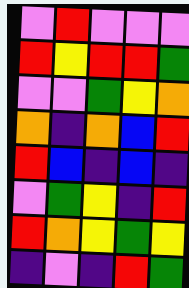[["violet", "red", "violet", "violet", "violet"], ["red", "yellow", "red", "red", "green"], ["violet", "violet", "green", "yellow", "orange"], ["orange", "indigo", "orange", "blue", "red"], ["red", "blue", "indigo", "blue", "indigo"], ["violet", "green", "yellow", "indigo", "red"], ["red", "orange", "yellow", "green", "yellow"], ["indigo", "violet", "indigo", "red", "green"]]